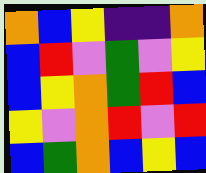[["orange", "blue", "yellow", "indigo", "indigo", "orange"], ["blue", "red", "violet", "green", "violet", "yellow"], ["blue", "yellow", "orange", "green", "red", "blue"], ["yellow", "violet", "orange", "red", "violet", "red"], ["blue", "green", "orange", "blue", "yellow", "blue"]]